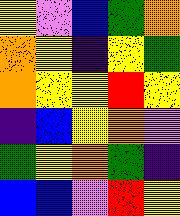[["yellow", "violet", "blue", "green", "orange"], ["orange", "yellow", "indigo", "yellow", "green"], ["orange", "yellow", "yellow", "red", "yellow"], ["indigo", "blue", "yellow", "orange", "violet"], ["green", "yellow", "orange", "green", "indigo"], ["blue", "blue", "violet", "red", "yellow"]]